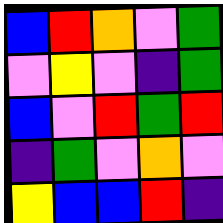[["blue", "red", "orange", "violet", "green"], ["violet", "yellow", "violet", "indigo", "green"], ["blue", "violet", "red", "green", "red"], ["indigo", "green", "violet", "orange", "violet"], ["yellow", "blue", "blue", "red", "indigo"]]